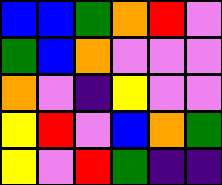[["blue", "blue", "green", "orange", "red", "violet"], ["green", "blue", "orange", "violet", "violet", "violet"], ["orange", "violet", "indigo", "yellow", "violet", "violet"], ["yellow", "red", "violet", "blue", "orange", "green"], ["yellow", "violet", "red", "green", "indigo", "indigo"]]